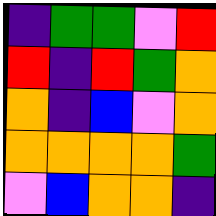[["indigo", "green", "green", "violet", "red"], ["red", "indigo", "red", "green", "orange"], ["orange", "indigo", "blue", "violet", "orange"], ["orange", "orange", "orange", "orange", "green"], ["violet", "blue", "orange", "orange", "indigo"]]